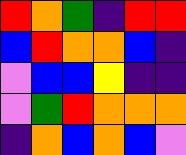[["red", "orange", "green", "indigo", "red", "red"], ["blue", "red", "orange", "orange", "blue", "indigo"], ["violet", "blue", "blue", "yellow", "indigo", "indigo"], ["violet", "green", "red", "orange", "orange", "orange"], ["indigo", "orange", "blue", "orange", "blue", "violet"]]